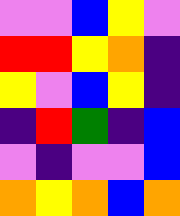[["violet", "violet", "blue", "yellow", "violet"], ["red", "red", "yellow", "orange", "indigo"], ["yellow", "violet", "blue", "yellow", "indigo"], ["indigo", "red", "green", "indigo", "blue"], ["violet", "indigo", "violet", "violet", "blue"], ["orange", "yellow", "orange", "blue", "orange"]]